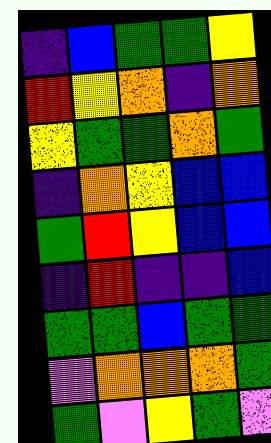[["indigo", "blue", "green", "green", "yellow"], ["red", "yellow", "orange", "indigo", "orange"], ["yellow", "green", "green", "orange", "green"], ["indigo", "orange", "yellow", "blue", "blue"], ["green", "red", "yellow", "blue", "blue"], ["indigo", "red", "indigo", "indigo", "blue"], ["green", "green", "blue", "green", "green"], ["violet", "orange", "orange", "orange", "green"], ["green", "violet", "yellow", "green", "violet"]]